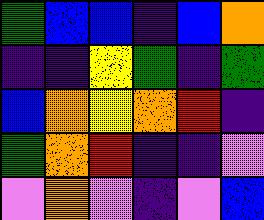[["green", "blue", "blue", "indigo", "blue", "orange"], ["indigo", "indigo", "yellow", "green", "indigo", "green"], ["blue", "orange", "yellow", "orange", "red", "indigo"], ["green", "orange", "red", "indigo", "indigo", "violet"], ["violet", "orange", "violet", "indigo", "violet", "blue"]]